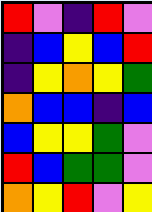[["red", "violet", "indigo", "red", "violet"], ["indigo", "blue", "yellow", "blue", "red"], ["indigo", "yellow", "orange", "yellow", "green"], ["orange", "blue", "blue", "indigo", "blue"], ["blue", "yellow", "yellow", "green", "violet"], ["red", "blue", "green", "green", "violet"], ["orange", "yellow", "red", "violet", "yellow"]]